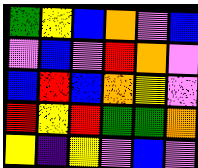[["green", "yellow", "blue", "orange", "violet", "blue"], ["violet", "blue", "violet", "red", "orange", "violet"], ["blue", "red", "blue", "orange", "yellow", "violet"], ["red", "yellow", "red", "green", "green", "orange"], ["yellow", "indigo", "yellow", "violet", "blue", "violet"]]